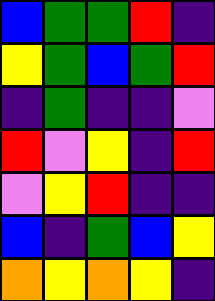[["blue", "green", "green", "red", "indigo"], ["yellow", "green", "blue", "green", "red"], ["indigo", "green", "indigo", "indigo", "violet"], ["red", "violet", "yellow", "indigo", "red"], ["violet", "yellow", "red", "indigo", "indigo"], ["blue", "indigo", "green", "blue", "yellow"], ["orange", "yellow", "orange", "yellow", "indigo"]]